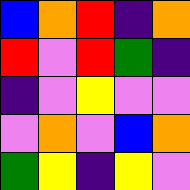[["blue", "orange", "red", "indigo", "orange"], ["red", "violet", "red", "green", "indigo"], ["indigo", "violet", "yellow", "violet", "violet"], ["violet", "orange", "violet", "blue", "orange"], ["green", "yellow", "indigo", "yellow", "violet"]]